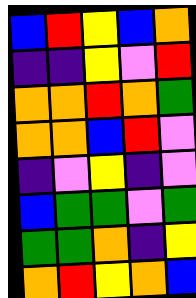[["blue", "red", "yellow", "blue", "orange"], ["indigo", "indigo", "yellow", "violet", "red"], ["orange", "orange", "red", "orange", "green"], ["orange", "orange", "blue", "red", "violet"], ["indigo", "violet", "yellow", "indigo", "violet"], ["blue", "green", "green", "violet", "green"], ["green", "green", "orange", "indigo", "yellow"], ["orange", "red", "yellow", "orange", "blue"]]